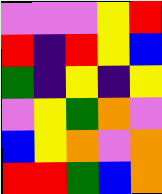[["violet", "violet", "violet", "yellow", "red"], ["red", "indigo", "red", "yellow", "blue"], ["green", "indigo", "yellow", "indigo", "yellow"], ["violet", "yellow", "green", "orange", "violet"], ["blue", "yellow", "orange", "violet", "orange"], ["red", "red", "green", "blue", "orange"]]